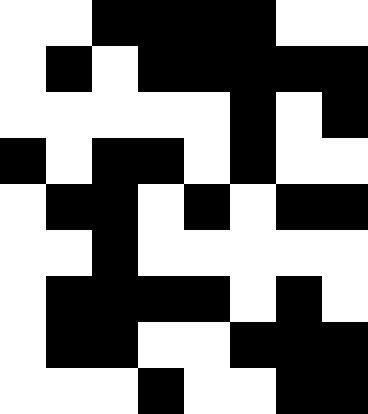[["white", "white", "black", "black", "black", "black", "white", "white"], ["white", "black", "white", "black", "black", "black", "black", "black"], ["white", "white", "white", "white", "white", "black", "white", "black"], ["black", "white", "black", "black", "white", "black", "white", "white"], ["white", "black", "black", "white", "black", "white", "black", "black"], ["white", "white", "black", "white", "white", "white", "white", "white"], ["white", "black", "black", "black", "black", "white", "black", "white"], ["white", "black", "black", "white", "white", "black", "black", "black"], ["white", "white", "white", "black", "white", "white", "black", "black"]]